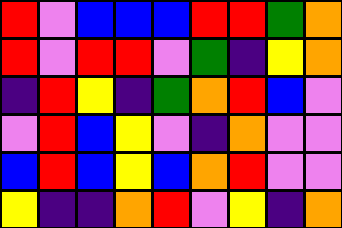[["red", "violet", "blue", "blue", "blue", "red", "red", "green", "orange"], ["red", "violet", "red", "red", "violet", "green", "indigo", "yellow", "orange"], ["indigo", "red", "yellow", "indigo", "green", "orange", "red", "blue", "violet"], ["violet", "red", "blue", "yellow", "violet", "indigo", "orange", "violet", "violet"], ["blue", "red", "blue", "yellow", "blue", "orange", "red", "violet", "violet"], ["yellow", "indigo", "indigo", "orange", "red", "violet", "yellow", "indigo", "orange"]]